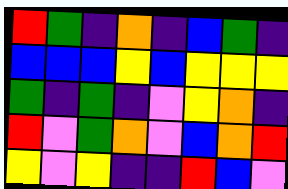[["red", "green", "indigo", "orange", "indigo", "blue", "green", "indigo"], ["blue", "blue", "blue", "yellow", "blue", "yellow", "yellow", "yellow"], ["green", "indigo", "green", "indigo", "violet", "yellow", "orange", "indigo"], ["red", "violet", "green", "orange", "violet", "blue", "orange", "red"], ["yellow", "violet", "yellow", "indigo", "indigo", "red", "blue", "violet"]]